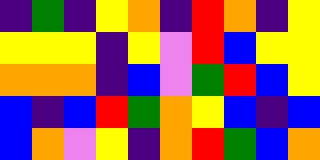[["indigo", "green", "indigo", "yellow", "orange", "indigo", "red", "orange", "indigo", "yellow"], ["yellow", "yellow", "yellow", "indigo", "yellow", "violet", "red", "blue", "yellow", "yellow"], ["orange", "orange", "orange", "indigo", "blue", "violet", "green", "red", "blue", "yellow"], ["blue", "indigo", "blue", "red", "green", "orange", "yellow", "blue", "indigo", "blue"], ["blue", "orange", "violet", "yellow", "indigo", "orange", "red", "green", "blue", "orange"]]